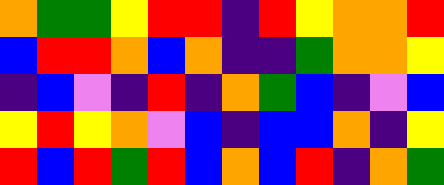[["orange", "green", "green", "yellow", "red", "red", "indigo", "red", "yellow", "orange", "orange", "red"], ["blue", "red", "red", "orange", "blue", "orange", "indigo", "indigo", "green", "orange", "orange", "yellow"], ["indigo", "blue", "violet", "indigo", "red", "indigo", "orange", "green", "blue", "indigo", "violet", "blue"], ["yellow", "red", "yellow", "orange", "violet", "blue", "indigo", "blue", "blue", "orange", "indigo", "yellow"], ["red", "blue", "red", "green", "red", "blue", "orange", "blue", "red", "indigo", "orange", "green"]]